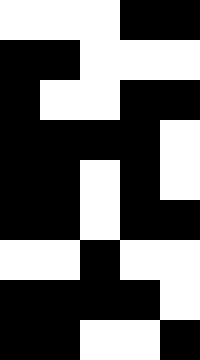[["white", "white", "white", "black", "black"], ["black", "black", "white", "white", "white"], ["black", "white", "white", "black", "black"], ["black", "black", "black", "black", "white"], ["black", "black", "white", "black", "white"], ["black", "black", "white", "black", "black"], ["white", "white", "black", "white", "white"], ["black", "black", "black", "black", "white"], ["black", "black", "white", "white", "black"]]